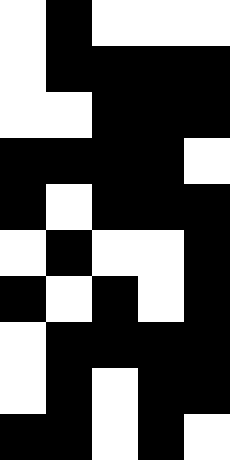[["white", "black", "white", "white", "white"], ["white", "black", "black", "black", "black"], ["white", "white", "black", "black", "black"], ["black", "black", "black", "black", "white"], ["black", "white", "black", "black", "black"], ["white", "black", "white", "white", "black"], ["black", "white", "black", "white", "black"], ["white", "black", "black", "black", "black"], ["white", "black", "white", "black", "black"], ["black", "black", "white", "black", "white"]]